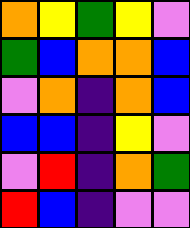[["orange", "yellow", "green", "yellow", "violet"], ["green", "blue", "orange", "orange", "blue"], ["violet", "orange", "indigo", "orange", "blue"], ["blue", "blue", "indigo", "yellow", "violet"], ["violet", "red", "indigo", "orange", "green"], ["red", "blue", "indigo", "violet", "violet"]]